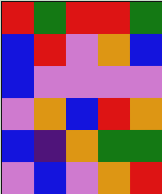[["red", "green", "red", "red", "green"], ["blue", "red", "violet", "orange", "blue"], ["blue", "violet", "violet", "violet", "violet"], ["violet", "orange", "blue", "red", "orange"], ["blue", "indigo", "orange", "green", "green"], ["violet", "blue", "violet", "orange", "red"]]